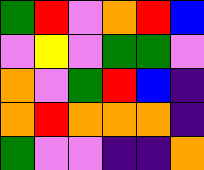[["green", "red", "violet", "orange", "red", "blue"], ["violet", "yellow", "violet", "green", "green", "violet"], ["orange", "violet", "green", "red", "blue", "indigo"], ["orange", "red", "orange", "orange", "orange", "indigo"], ["green", "violet", "violet", "indigo", "indigo", "orange"]]